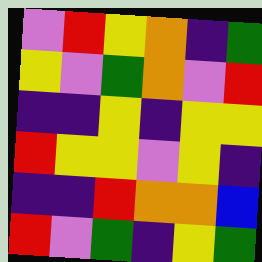[["violet", "red", "yellow", "orange", "indigo", "green"], ["yellow", "violet", "green", "orange", "violet", "red"], ["indigo", "indigo", "yellow", "indigo", "yellow", "yellow"], ["red", "yellow", "yellow", "violet", "yellow", "indigo"], ["indigo", "indigo", "red", "orange", "orange", "blue"], ["red", "violet", "green", "indigo", "yellow", "green"]]